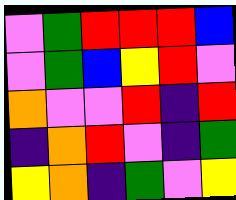[["violet", "green", "red", "red", "red", "blue"], ["violet", "green", "blue", "yellow", "red", "violet"], ["orange", "violet", "violet", "red", "indigo", "red"], ["indigo", "orange", "red", "violet", "indigo", "green"], ["yellow", "orange", "indigo", "green", "violet", "yellow"]]